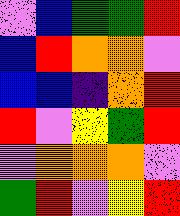[["violet", "blue", "green", "green", "red"], ["blue", "red", "orange", "orange", "violet"], ["blue", "blue", "indigo", "orange", "red"], ["red", "violet", "yellow", "green", "red"], ["violet", "orange", "orange", "orange", "violet"], ["green", "red", "violet", "yellow", "red"]]